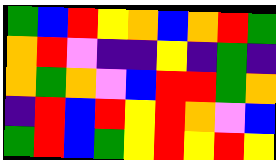[["green", "blue", "red", "yellow", "orange", "blue", "orange", "red", "green"], ["orange", "red", "violet", "indigo", "indigo", "yellow", "indigo", "green", "indigo"], ["orange", "green", "orange", "violet", "blue", "red", "red", "green", "orange"], ["indigo", "red", "blue", "red", "yellow", "red", "orange", "violet", "blue"], ["green", "red", "blue", "green", "yellow", "red", "yellow", "red", "yellow"]]